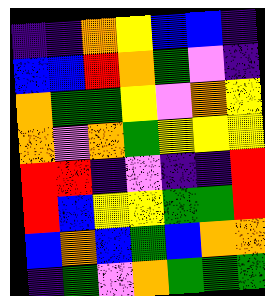[["indigo", "indigo", "orange", "yellow", "blue", "blue", "indigo"], ["blue", "blue", "red", "orange", "green", "violet", "indigo"], ["orange", "green", "green", "yellow", "violet", "orange", "yellow"], ["orange", "violet", "orange", "green", "yellow", "yellow", "yellow"], ["red", "red", "indigo", "violet", "indigo", "indigo", "red"], ["red", "blue", "yellow", "yellow", "green", "green", "red"], ["blue", "orange", "blue", "green", "blue", "orange", "orange"], ["indigo", "green", "violet", "orange", "green", "green", "green"]]